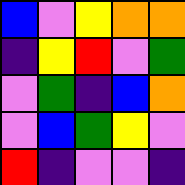[["blue", "violet", "yellow", "orange", "orange"], ["indigo", "yellow", "red", "violet", "green"], ["violet", "green", "indigo", "blue", "orange"], ["violet", "blue", "green", "yellow", "violet"], ["red", "indigo", "violet", "violet", "indigo"]]